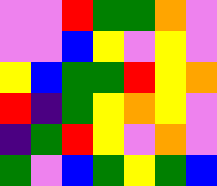[["violet", "violet", "red", "green", "green", "orange", "violet"], ["violet", "violet", "blue", "yellow", "violet", "yellow", "violet"], ["yellow", "blue", "green", "green", "red", "yellow", "orange"], ["red", "indigo", "green", "yellow", "orange", "yellow", "violet"], ["indigo", "green", "red", "yellow", "violet", "orange", "violet"], ["green", "violet", "blue", "green", "yellow", "green", "blue"]]